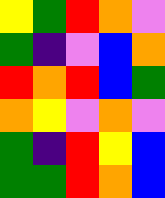[["yellow", "green", "red", "orange", "violet"], ["green", "indigo", "violet", "blue", "orange"], ["red", "orange", "red", "blue", "green"], ["orange", "yellow", "violet", "orange", "violet"], ["green", "indigo", "red", "yellow", "blue"], ["green", "green", "red", "orange", "blue"]]